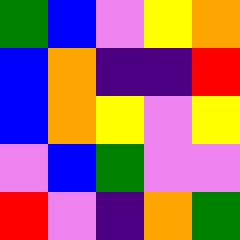[["green", "blue", "violet", "yellow", "orange"], ["blue", "orange", "indigo", "indigo", "red"], ["blue", "orange", "yellow", "violet", "yellow"], ["violet", "blue", "green", "violet", "violet"], ["red", "violet", "indigo", "orange", "green"]]